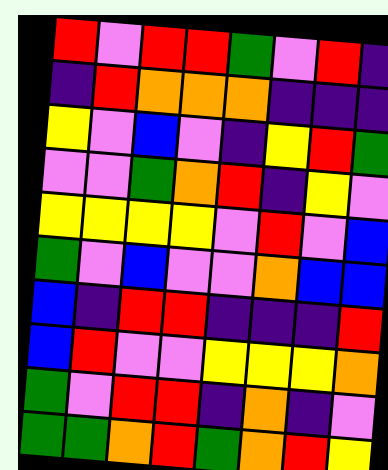[["red", "violet", "red", "red", "green", "violet", "red", "indigo"], ["indigo", "red", "orange", "orange", "orange", "indigo", "indigo", "indigo"], ["yellow", "violet", "blue", "violet", "indigo", "yellow", "red", "green"], ["violet", "violet", "green", "orange", "red", "indigo", "yellow", "violet"], ["yellow", "yellow", "yellow", "yellow", "violet", "red", "violet", "blue"], ["green", "violet", "blue", "violet", "violet", "orange", "blue", "blue"], ["blue", "indigo", "red", "red", "indigo", "indigo", "indigo", "red"], ["blue", "red", "violet", "violet", "yellow", "yellow", "yellow", "orange"], ["green", "violet", "red", "red", "indigo", "orange", "indigo", "violet"], ["green", "green", "orange", "red", "green", "orange", "red", "yellow"]]